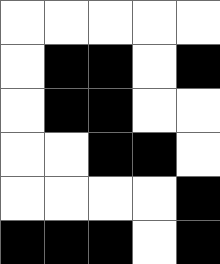[["white", "white", "white", "white", "white"], ["white", "black", "black", "white", "black"], ["white", "black", "black", "white", "white"], ["white", "white", "black", "black", "white"], ["white", "white", "white", "white", "black"], ["black", "black", "black", "white", "black"]]